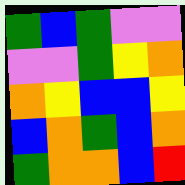[["green", "blue", "green", "violet", "violet"], ["violet", "violet", "green", "yellow", "orange"], ["orange", "yellow", "blue", "blue", "yellow"], ["blue", "orange", "green", "blue", "orange"], ["green", "orange", "orange", "blue", "red"]]